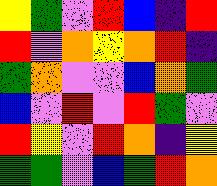[["yellow", "green", "violet", "red", "blue", "indigo", "red"], ["red", "violet", "orange", "yellow", "orange", "red", "indigo"], ["green", "orange", "violet", "violet", "blue", "orange", "green"], ["blue", "violet", "red", "violet", "red", "green", "violet"], ["red", "yellow", "violet", "red", "orange", "indigo", "yellow"], ["green", "green", "violet", "blue", "green", "red", "orange"]]